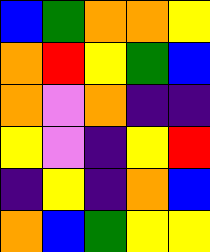[["blue", "green", "orange", "orange", "yellow"], ["orange", "red", "yellow", "green", "blue"], ["orange", "violet", "orange", "indigo", "indigo"], ["yellow", "violet", "indigo", "yellow", "red"], ["indigo", "yellow", "indigo", "orange", "blue"], ["orange", "blue", "green", "yellow", "yellow"]]